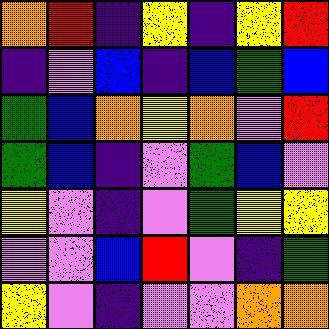[["orange", "red", "indigo", "yellow", "indigo", "yellow", "red"], ["indigo", "violet", "blue", "indigo", "blue", "green", "blue"], ["green", "blue", "orange", "yellow", "orange", "violet", "red"], ["green", "blue", "indigo", "violet", "green", "blue", "violet"], ["yellow", "violet", "indigo", "violet", "green", "yellow", "yellow"], ["violet", "violet", "blue", "red", "violet", "indigo", "green"], ["yellow", "violet", "indigo", "violet", "violet", "orange", "orange"]]